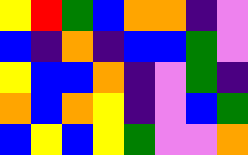[["yellow", "red", "green", "blue", "orange", "orange", "indigo", "violet"], ["blue", "indigo", "orange", "indigo", "blue", "blue", "green", "violet"], ["yellow", "blue", "blue", "orange", "indigo", "violet", "green", "indigo"], ["orange", "blue", "orange", "yellow", "indigo", "violet", "blue", "green"], ["blue", "yellow", "blue", "yellow", "green", "violet", "violet", "orange"]]